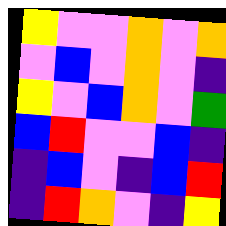[["yellow", "violet", "violet", "orange", "violet", "orange"], ["violet", "blue", "violet", "orange", "violet", "indigo"], ["yellow", "violet", "blue", "orange", "violet", "green"], ["blue", "red", "violet", "violet", "blue", "indigo"], ["indigo", "blue", "violet", "indigo", "blue", "red"], ["indigo", "red", "orange", "violet", "indigo", "yellow"]]